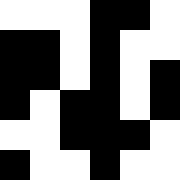[["white", "white", "white", "black", "black", "white"], ["black", "black", "white", "black", "white", "white"], ["black", "black", "white", "black", "white", "black"], ["black", "white", "black", "black", "white", "black"], ["white", "white", "black", "black", "black", "white"], ["black", "white", "white", "black", "white", "white"]]